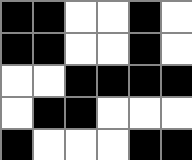[["black", "black", "white", "white", "black", "white"], ["black", "black", "white", "white", "black", "white"], ["white", "white", "black", "black", "black", "black"], ["white", "black", "black", "white", "white", "white"], ["black", "white", "white", "white", "black", "black"]]